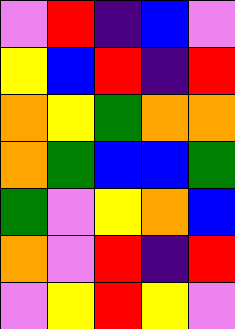[["violet", "red", "indigo", "blue", "violet"], ["yellow", "blue", "red", "indigo", "red"], ["orange", "yellow", "green", "orange", "orange"], ["orange", "green", "blue", "blue", "green"], ["green", "violet", "yellow", "orange", "blue"], ["orange", "violet", "red", "indigo", "red"], ["violet", "yellow", "red", "yellow", "violet"]]